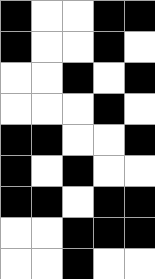[["black", "white", "white", "black", "black"], ["black", "white", "white", "black", "white"], ["white", "white", "black", "white", "black"], ["white", "white", "white", "black", "white"], ["black", "black", "white", "white", "black"], ["black", "white", "black", "white", "white"], ["black", "black", "white", "black", "black"], ["white", "white", "black", "black", "black"], ["white", "white", "black", "white", "white"]]